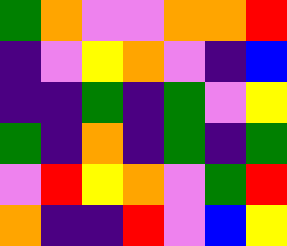[["green", "orange", "violet", "violet", "orange", "orange", "red"], ["indigo", "violet", "yellow", "orange", "violet", "indigo", "blue"], ["indigo", "indigo", "green", "indigo", "green", "violet", "yellow"], ["green", "indigo", "orange", "indigo", "green", "indigo", "green"], ["violet", "red", "yellow", "orange", "violet", "green", "red"], ["orange", "indigo", "indigo", "red", "violet", "blue", "yellow"]]